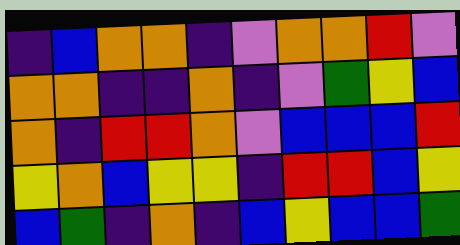[["indigo", "blue", "orange", "orange", "indigo", "violet", "orange", "orange", "red", "violet"], ["orange", "orange", "indigo", "indigo", "orange", "indigo", "violet", "green", "yellow", "blue"], ["orange", "indigo", "red", "red", "orange", "violet", "blue", "blue", "blue", "red"], ["yellow", "orange", "blue", "yellow", "yellow", "indigo", "red", "red", "blue", "yellow"], ["blue", "green", "indigo", "orange", "indigo", "blue", "yellow", "blue", "blue", "green"]]